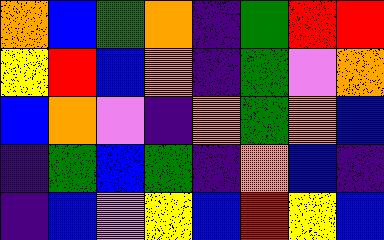[["orange", "blue", "green", "orange", "indigo", "green", "red", "red"], ["yellow", "red", "blue", "orange", "indigo", "green", "violet", "orange"], ["blue", "orange", "violet", "indigo", "orange", "green", "orange", "blue"], ["indigo", "green", "blue", "green", "indigo", "orange", "blue", "indigo"], ["indigo", "blue", "violet", "yellow", "blue", "red", "yellow", "blue"]]